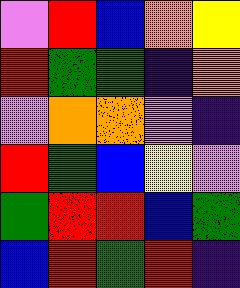[["violet", "red", "blue", "orange", "yellow"], ["red", "green", "green", "indigo", "orange"], ["violet", "orange", "orange", "violet", "indigo"], ["red", "green", "blue", "yellow", "violet"], ["green", "red", "red", "blue", "green"], ["blue", "red", "green", "red", "indigo"]]